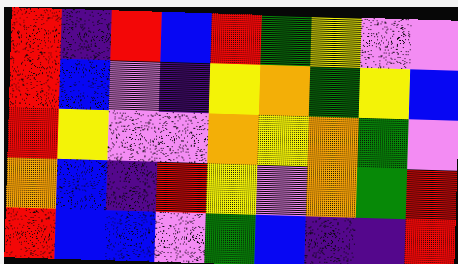[["red", "indigo", "red", "blue", "red", "green", "yellow", "violet", "violet"], ["red", "blue", "violet", "indigo", "yellow", "orange", "green", "yellow", "blue"], ["red", "yellow", "violet", "violet", "orange", "yellow", "orange", "green", "violet"], ["orange", "blue", "indigo", "red", "yellow", "violet", "orange", "green", "red"], ["red", "blue", "blue", "violet", "green", "blue", "indigo", "indigo", "red"]]